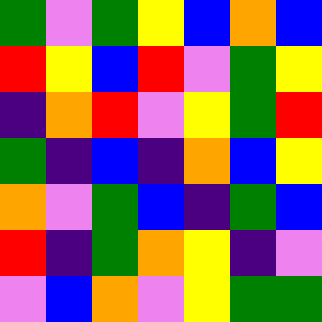[["green", "violet", "green", "yellow", "blue", "orange", "blue"], ["red", "yellow", "blue", "red", "violet", "green", "yellow"], ["indigo", "orange", "red", "violet", "yellow", "green", "red"], ["green", "indigo", "blue", "indigo", "orange", "blue", "yellow"], ["orange", "violet", "green", "blue", "indigo", "green", "blue"], ["red", "indigo", "green", "orange", "yellow", "indigo", "violet"], ["violet", "blue", "orange", "violet", "yellow", "green", "green"]]